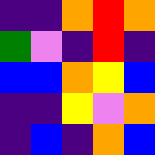[["indigo", "indigo", "orange", "red", "orange"], ["green", "violet", "indigo", "red", "indigo"], ["blue", "blue", "orange", "yellow", "blue"], ["indigo", "indigo", "yellow", "violet", "orange"], ["indigo", "blue", "indigo", "orange", "blue"]]